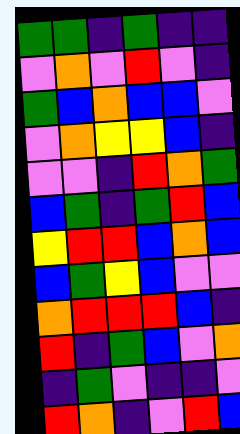[["green", "green", "indigo", "green", "indigo", "indigo"], ["violet", "orange", "violet", "red", "violet", "indigo"], ["green", "blue", "orange", "blue", "blue", "violet"], ["violet", "orange", "yellow", "yellow", "blue", "indigo"], ["violet", "violet", "indigo", "red", "orange", "green"], ["blue", "green", "indigo", "green", "red", "blue"], ["yellow", "red", "red", "blue", "orange", "blue"], ["blue", "green", "yellow", "blue", "violet", "violet"], ["orange", "red", "red", "red", "blue", "indigo"], ["red", "indigo", "green", "blue", "violet", "orange"], ["indigo", "green", "violet", "indigo", "indigo", "violet"], ["red", "orange", "indigo", "violet", "red", "blue"]]